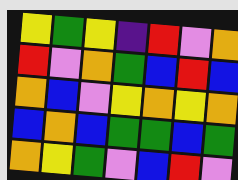[["yellow", "green", "yellow", "indigo", "red", "violet", "orange"], ["red", "violet", "orange", "green", "blue", "red", "blue"], ["orange", "blue", "violet", "yellow", "orange", "yellow", "orange"], ["blue", "orange", "blue", "green", "green", "blue", "green"], ["orange", "yellow", "green", "violet", "blue", "red", "violet"]]